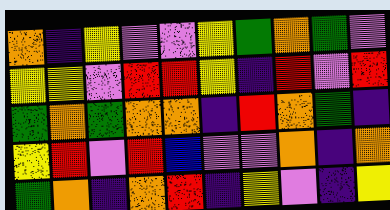[["orange", "indigo", "yellow", "violet", "violet", "yellow", "green", "orange", "green", "violet"], ["yellow", "yellow", "violet", "red", "red", "yellow", "indigo", "red", "violet", "red"], ["green", "orange", "green", "orange", "orange", "indigo", "red", "orange", "green", "indigo"], ["yellow", "red", "violet", "red", "blue", "violet", "violet", "orange", "indigo", "orange"], ["green", "orange", "indigo", "orange", "red", "indigo", "yellow", "violet", "indigo", "yellow"]]